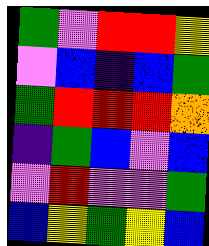[["green", "violet", "red", "red", "yellow"], ["violet", "blue", "indigo", "blue", "green"], ["green", "red", "red", "red", "orange"], ["indigo", "green", "blue", "violet", "blue"], ["violet", "red", "violet", "violet", "green"], ["blue", "yellow", "green", "yellow", "blue"]]